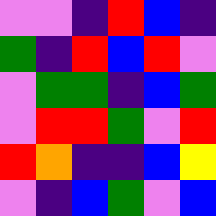[["violet", "violet", "indigo", "red", "blue", "indigo"], ["green", "indigo", "red", "blue", "red", "violet"], ["violet", "green", "green", "indigo", "blue", "green"], ["violet", "red", "red", "green", "violet", "red"], ["red", "orange", "indigo", "indigo", "blue", "yellow"], ["violet", "indigo", "blue", "green", "violet", "blue"]]